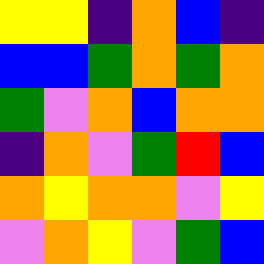[["yellow", "yellow", "indigo", "orange", "blue", "indigo"], ["blue", "blue", "green", "orange", "green", "orange"], ["green", "violet", "orange", "blue", "orange", "orange"], ["indigo", "orange", "violet", "green", "red", "blue"], ["orange", "yellow", "orange", "orange", "violet", "yellow"], ["violet", "orange", "yellow", "violet", "green", "blue"]]